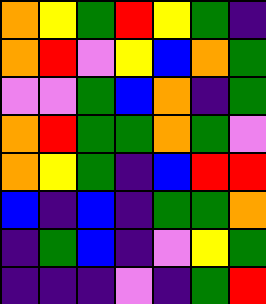[["orange", "yellow", "green", "red", "yellow", "green", "indigo"], ["orange", "red", "violet", "yellow", "blue", "orange", "green"], ["violet", "violet", "green", "blue", "orange", "indigo", "green"], ["orange", "red", "green", "green", "orange", "green", "violet"], ["orange", "yellow", "green", "indigo", "blue", "red", "red"], ["blue", "indigo", "blue", "indigo", "green", "green", "orange"], ["indigo", "green", "blue", "indigo", "violet", "yellow", "green"], ["indigo", "indigo", "indigo", "violet", "indigo", "green", "red"]]